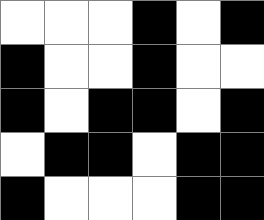[["white", "white", "white", "black", "white", "black"], ["black", "white", "white", "black", "white", "white"], ["black", "white", "black", "black", "white", "black"], ["white", "black", "black", "white", "black", "black"], ["black", "white", "white", "white", "black", "black"]]